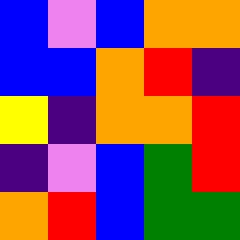[["blue", "violet", "blue", "orange", "orange"], ["blue", "blue", "orange", "red", "indigo"], ["yellow", "indigo", "orange", "orange", "red"], ["indigo", "violet", "blue", "green", "red"], ["orange", "red", "blue", "green", "green"]]